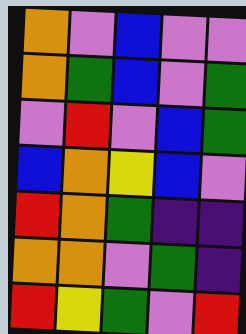[["orange", "violet", "blue", "violet", "violet"], ["orange", "green", "blue", "violet", "green"], ["violet", "red", "violet", "blue", "green"], ["blue", "orange", "yellow", "blue", "violet"], ["red", "orange", "green", "indigo", "indigo"], ["orange", "orange", "violet", "green", "indigo"], ["red", "yellow", "green", "violet", "red"]]